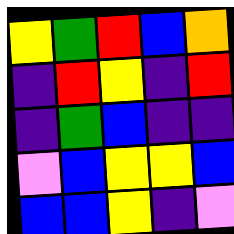[["yellow", "green", "red", "blue", "orange"], ["indigo", "red", "yellow", "indigo", "red"], ["indigo", "green", "blue", "indigo", "indigo"], ["violet", "blue", "yellow", "yellow", "blue"], ["blue", "blue", "yellow", "indigo", "violet"]]